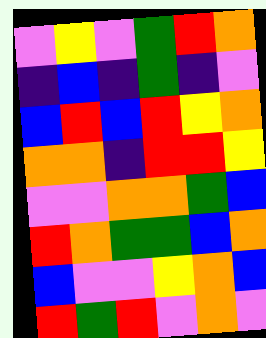[["violet", "yellow", "violet", "green", "red", "orange"], ["indigo", "blue", "indigo", "green", "indigo", "violet"], ["blue", "red", "blue", "red", "yellow", "orange"], ["orange", "orange", "indigo", "red", "red", "yellow"], ["violet", "violet", "orange", "orange", "green", "blue"], ["red", "orange", "green", "green", "blue", "orange"], ["blue", "violet", "violet", "yellow", "orange", "blue"], ["red", "green", "red", "violet", "orange", "violet"]]